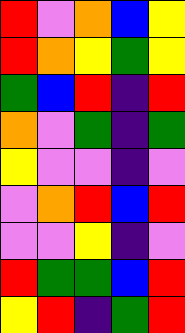[["red", "violet", "orange", "blue", "yellow"], ["red", "orange", "yellow", "green", "yellow"], ["green", "blue", "red", "indigo", "red"], ["orange", "violet", "green", "indigo", "green"], ["yellow", "violet", "violet", "indigo", "violet"], ["violet", "orange", "red", "blue", "red"], ["violet", "violet", "yellow", "indigo", "violet"], ["red", "green", "green", "blue", "red"], ["yellow", "red", "indigo", "green", "red"]]